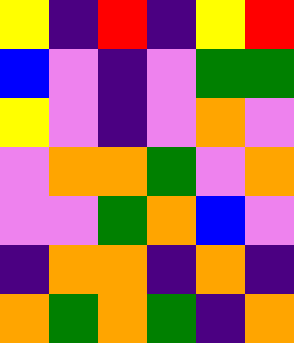[["yellow", "indigo", "red", "indigo", "yellow", "red"], ["blue", "violet", "indigo", "violet", "green", "green"], ["yellow", "violet", "indigo", "violet", "orange", "violet"], ["violet", "orange", "orange", "green", "violet", "orange"], ["violet", "violet", "green", "orange", "blue", "violet"], ["indigo", "orange", "orange", "indigo", "orange", "indigo"], ["orange", "green", "orange", "green", "indigo", "orange"]]